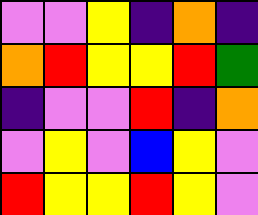[["violet", "violet", "yellow", "indigo", "orange", "indigo"], ["orange", "red", "yellow", "yellow", "red", "green"], ["indigo", "violet", "violet", "red", "indigo", "orange"], ["violet", "yellow", "violet", "blue", "yellow", "violet"], ["red", "yellow", "yellow", "red", "yellow", "violet"]]